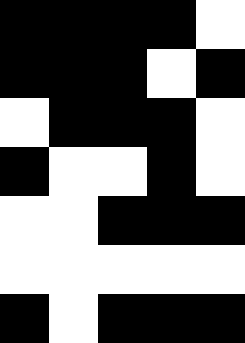[["black", "black", "black", "black", "white"], ["black", "black", "black", "white", "black"], ["white", "black", "black", "black", "white"], ["black", "white", "white", "black", "white"], ["white", "white", "black", "black", "black"], ["white", "white", "white", "white", "white"], ["black", "white", "black", "black", "black"]]